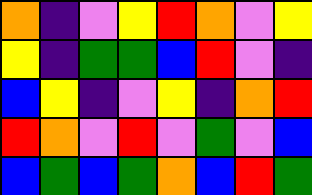[["orange", "indigo", "violet", "yellow", "red", "orange", "violet", "yellow"], ["yellow", "indigo", "green", "green", "blue", "red", "violet", "indigo"], ["blue", "yellow", "indigo", "violet", "yellow", "indigo", "orange", "red"], ["red", "orange", "violet", "red", "violet", "green", "violet", "blue"], ["blue", "green", "blue", "green", "orange", "blue", "red", "green"]]